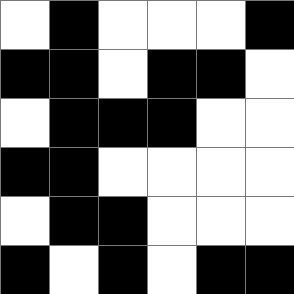[["white", "black", "white", "white", "white", "black"], ["black", "black", "white", "black", "black", "white"], ["white", "black", "black", "black", "white", "white"], ["black", "black", "white", "white", "white", "white"], ["white", "black", "black", "white", "white", "white"], ["black", "white", "black", "white", "black", "black"]]